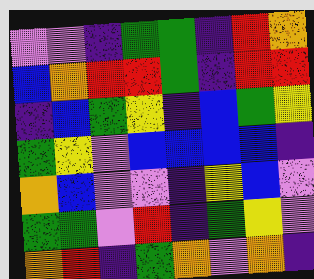[["violet", "violet", "indigo", "green", "green", "indigo", "red", "orange"], ["blue", "orange", "red", "red", "green", "indigo", "red", "red"], ["indigo", "blue", "green", "yellow", "indigo", "blue", "green", "yellow"], ["green", "yellow", "violet", "blue", "blue", "blue", "blue", "indigo"], ["orange", "blue", "violet", "violet", "indigo", "yellow", "blue", "violet"], ["green", "green", "violet", "red", "indigo", "green", "yellow", "violet"], ["orange", "red", "indigo", "green", "orange", "violet", "orange", "indigo"]]